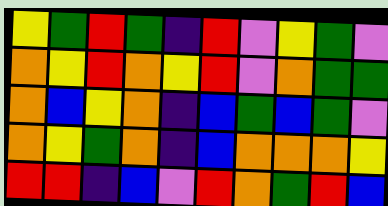[["yellow", "green", "red", "green", "indigo", "red", "violet", "yellow", "green", "violet"], ["orange", "yellow", "red", "orange", "yellow", "red", "violet", "orange", "green", "green"], ["orange", "blue", "yellow", "orange", "indigo", "blue", "green", "blue", "green", "violet"], ["orange", "yellow", "green", "orange", "indigo", "blue", "orange", "orange", "orange", "yellow"], ["red", "red", "indigo", "blue", "violet", "red", "orange", "green", "red", "blue"]]